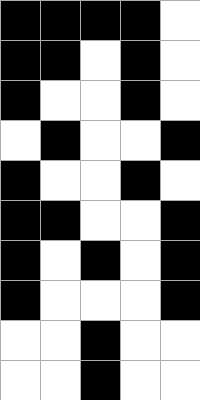[["black", "black", "black", "black", "white"], ["black", "black", "white", "black", "white"], ["black", "white", "white", "black", "white"], ["white", "black", "white", "white", "black"], ["black", "white", "white", "black", "white"], ["black", "black", "white", "white", "black"], ["black", "white", "black", "white", "black"], ["black", "white", "white", "white", "black"], ["white", "white", "black", "white", "white"], ["white", "white", "black", "white", "white"]]